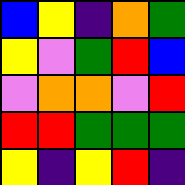[["blue", "yellow", "indigo", "orange", "green"], ["yellow", "violet", "green", "red", "blue"], ["violet", "orange", "orange", "violet", "red"], ["red", "red", "green", "green", "green"], ["yellow", "indigo", "yellow", "red", "indigo"]]